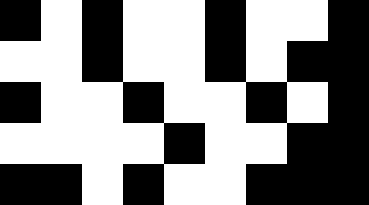[["black", "white", "black", "white", "white", "black", "white", "white", "black"], ["white", "white", "black", "white", "white", "black", "white", "black", "black"], ["black", "white", "white", "black", "white", "white", "black", "white", "black"], ["white", "white", "white", "white", "black", "white", "white", "black", "black"], ["black", "black", "white", "black", "white", "white", "black", "black", "black"]]